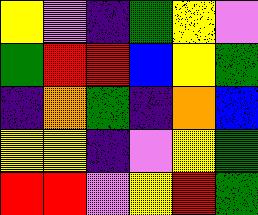[["yellow", "violet", "indigo", "green", "yellow", "violet"], ["green", "red", "red", "blue", "yellow", "green"], ["indigo", "orange", "green", "indigo", "orange", "blue"], ["yellow", "yellow", "indigo", "violet", "yellow", "green"], ["red", "red", "violet", "yellow", "red", "green"]]